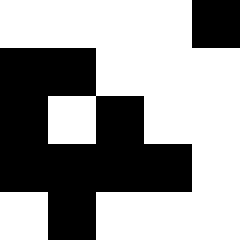[["white", "white", "white", "white", "black"], ["black", "black", "white", "white", "white"], ["black", "white", "black", "white", "white"], ["black", "black", "black", "black", "white"], ["white", "black", "white", "white", "white"]]